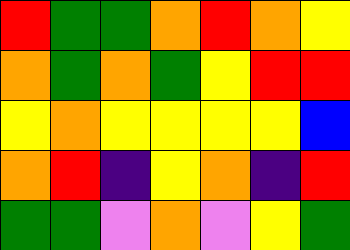[["red", "green", "green", "orange", "red", "orange", "yellow"], ["orange", "green", "orange", "green", "yellow", "red", "red"], ["yellow", "orange", "yellow", "yellow", "yellow", "yellow", "blue"], ["orange", "red", "indigo", "yellow", "orange", "indigo", "red"], ["green", "green", "violet", "orange", "violet", "yellow", "green"]]